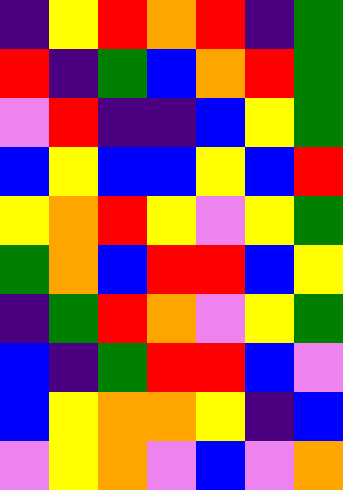[["indigo", "yellow", "red", "orange", "red", "indigo", "green"], ["red", "indigo", "green", "blue", "orange", "red", "green"], ["violet", "red", "indigo", "indigo", "blue", "yellow", "green"], ["blue", "yellow", "blue", "blue", "yellow", "blue", "red"], ["yellow", "orange", "red", "yellow", "violet", "yellow", "green"], ["green", "orange", "blue", "red", "red", "blue", "yellow"], ["indigo", "green", "red", "orange", "violet", "yellow", "green"], ["blue", "indigo", "green", "red", "red", "blue", "violet"], ["blue", "yellow", "orange", "orange", "yellow", "indigo", "blue"], ["violet", "yellow", "orange", "violet", "blue", "violet", "orange"]]